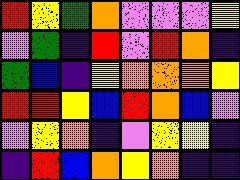[["red", "yellow", "green", "orange", "violet", "violet", "violet", "yellow"], ["violet", "green", "indigo", "red", "violet", "red", "orange", "indigo"], ["green", "blue", "indigo", "yellow", "orange", "orange", "orange", "yellow"], ["red", "red", "yellow", "blue", "red", "orange", "blue", "violet"], ["violet", "yellow", "orange", "indigo", "violet", "yellow", "yellow", "indigo"], ["indigo", "red", "blue", "orange", "yellow", "orange", "indigo", "indigo"]]